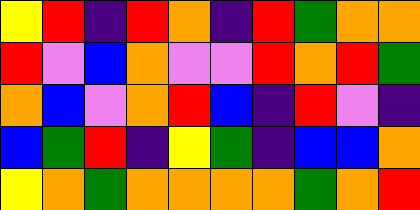[["yellow", "red", "indigo", "red", "orange", "indigo", "red", "green", "orange", "orange"], ["red", "violet", "blue", "orange", "violet", "violet", "red", "orange", "red", "green"], ["orange", "blue", "violet", "orange", "red", "blue", "indigo", "red", "violet", "indigo"], ["blue", "green", "red", "indigo", "yellow", "green", "indigo", "blue", "blue", "orange"], ["yellow", "orange", "green", "orange", "orange", "orange", "orange", "green", "orange", "red"]]